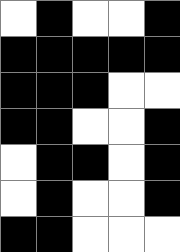[["white", "black", "white", "white", "black"], ["black", "black", "black", "black", "black"], ["black", "black", "black", "white", "white"], ["black", "black", "white", "white", "black"], ["white", "black", "black", "white", "black"], ["white", "black", "white", "white", "black"], ["black", "black", "white", "white", "white"]]